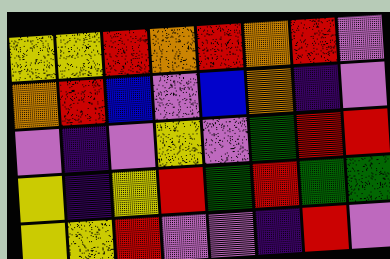[["yellow", "yellow", "red", "orange", "red", "orange", "red", "violet"], ["orange", "red", "blue", "violet", "blue", "orange", "indigo", "violet"], ["violet", "indigo", "violet", "yellow", "violet", "green", "red", "red"], ["yellow", "indigo", "yellow", "red", "green", "red", "green", "green"], ["yellow", "yellow", "red", "violet", "violet", "indigo", "red", "violet"]]